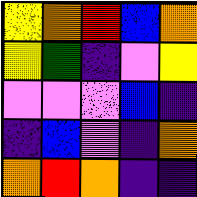[["yellow", "orange", "red", "blue", "orange"], ["yellow", "green", "indigo", "violet", "yellow"], ["violet", "violet", "violet", "blue", "indigo"], ["indigo", "blue", "violet", "indigo", "orange"], ["orange", "red", "orange", "indigo", "indigo"]]